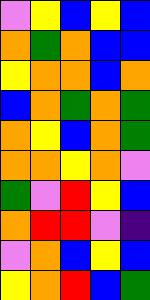[["violet", "yellow", "blue", "yellow", "blue"], ["orange", "green", "orange", "blue", "blue"], ["yellow", "orange", "orange", "blue", "orange"], ["blue", "orange", "green", "orange", "green"], ["orange", "yellow", "blue", "orange", "green"], ["orange", "orange", "yellow", "orange", "violet"], ["green", "violet", "red", "yellow", "blue"], ["orange", "red", "red", "violet", "indigo"], ["violet", "orange", "blue", "yellow", "blue"], ["yellow", "orange", "red", "blue", "green"]]